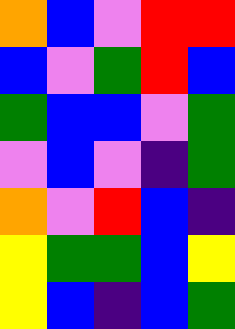[["orange", "blue", "violet", "red", "red"], ["blue", "violet", "green", "red", "blue"], ["green", "blue", "blue", "violet", "green"], ["violet", "blue", "violet", "indigo", "green"], ["orange", "violet", "red", "blue", "indigo"], ["yellow", "green", "green", "blue", "yellow"], ["yellow", "blue", "indigo", "blue", "green"]]